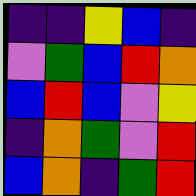[["indigo", "indigo", "yellow", "blue", "indigo"], ["violet", "green", "blue", "red", "orange"], ["blue", "red", "blue", "violet", "yellow"], ["indigo", "orange", "green", "violet", "red"], ["blue", "orange", "indigo", "green", "red"]]